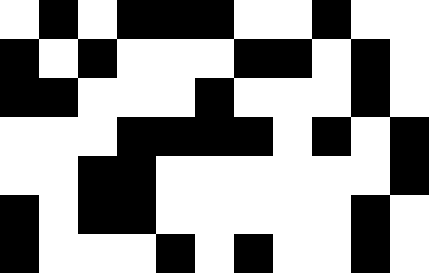[["white", "black", "white", "black", "black", "black", "white", "white", "black", "white", "white"], ["black", "white", "black", "white", "white", "white", "black", "black", "white", "black", "white"], ["black", "black", "white", "white", "white", "black", "white", "white", "white", "black", "white"], ["white", "white", "white", "black", "black", "black", "black", "white", "black", "white", "black"], ["white", "white", "black", "black", "white", "white", "white", "white", "white", "white", "black"], ["black", "white", "black", "black", "white", "white", "white", "white", "white", "black", "white"], ["black", "white", "white", "white", "black", "white", "black", "white", "white", "black", "white"]]